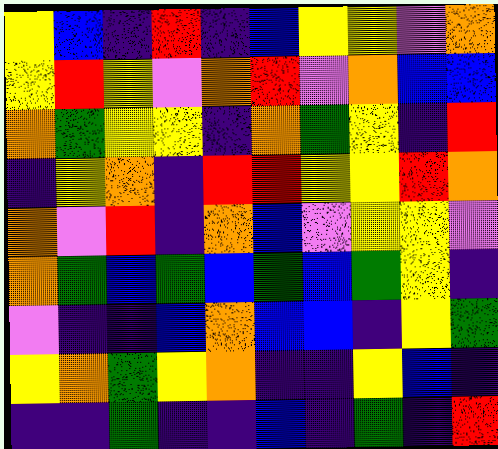[["yellow", "blue", "indigo", "red", "indigo", "blue", "yellow", "yellow", "violet", "orange"], ["yellow", "red", "yellow", "violet", "orange", "red", "violet", "orange", "blue", "blue"], ["orange", "green", "yellow", "yellow", "indigo", "orange", "green", "yellow", "indigo", "red"], ["indigo", "yellow", "orange", "indigo", "red", "red", "yellow", "yellow", "red", "orange"], ["orange", "violet", "red", "indigo", "orange", "blue", "violet", "yellow", "yellow", "violet"], ["orange", "green", "blue", "green", "blue", "green", "blue", "green", "yellow", "indigo"], ["violet", "indigo", "indigo", "blue", "orange", "blue", "blue", "indigo", "yellow", "green"], ["yellow", "orange", "green", "yellow", "orange", "indigo", "indigo", "yellow", "blue", "indigo"], ["indigo", "indigo", "green", "indigo", "indigo", "blue", "indigo", "green", "indigo", "red"]]